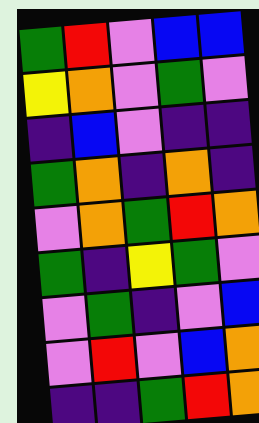[["green", "red", "violet", "blue", "blue"], ["yellow", "orange", "violet", "green", "violet"], ["indigo", "blue", "violet", "indigo", "indigo"], ["green", "orange", "indigo", "orange", "indigo"], ["violet", "orange", "green", "red", "orange"], ["green", "indigo", "yellow", "green", "violet"], ["violet", "green", "indigo", "violet", "blue"], ["violet", "red", "violet", "blue", "orange"], ["indigo", "indigo", "green", "red", "orange"]]